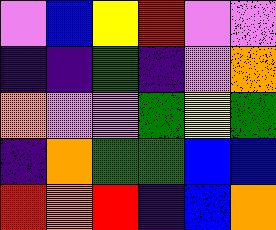[["violet", "blue", "yellow", "red", "violet", "violet"], ["indigo", "indigo", "green", "indigo", "violet", "orange"], ["orange", "violet", "violet", "green", "yellow", "green"], ["indigo", "orange", "green", "green", "blue", "blue"], ["red", "orange", "red", "indigo", "blue", "orange"]]